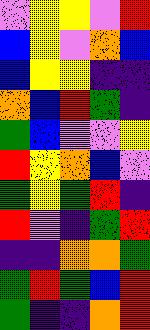[["violet", "yellow", "yellow", "violet", "red"], ["blue", "yellow", "violet", "orange", "blue"], ["blue", "yellow", "yellow", "indigo", "indigo"], ["orange", "blue", "red", "green", "indigo"], ["green", "blue", "violet", "violet", "yellow"], ["red", "yellow", "orange", "blue", "violet"], ["green", "yellow", "green", "red", "indigo"], ["red", "violet", "indigo", "green", "red"], ["indigo", "indigo", "orange", "orange", "green"], ["green", "red", "green", "blue", "red"], ["green", "indigo", "indigo", "orange", "red"]]